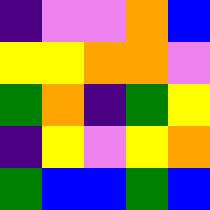[["indigo", "violet", "violet", "orange", "blue"], ["yellow", "yellow", "orange", "orange", "violet"], ["green", "orange", "indigo", "green", "yellow"], ["indigo", "yellow", "violet", "yellow", "orange"], ["green", "blue", "blue", "green", "blue"]]